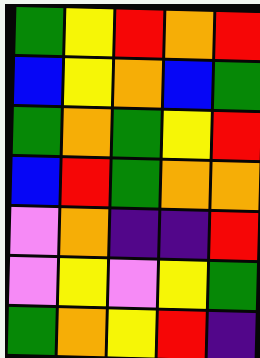[["green", "yellow", "red", "orange", "red"], ["blue", "yellow", "orange", "blue", "green"], ["green", "orange", "green", "yellow", "red"], ["blue", "red", "green", "orange", "orange"], ["violet", "orange", "indigo", "indigo", "red"], ["violet", "yellow", "violet", "yellow", "green"], ["green", "orange", "yellow", "red", "indigo"]]